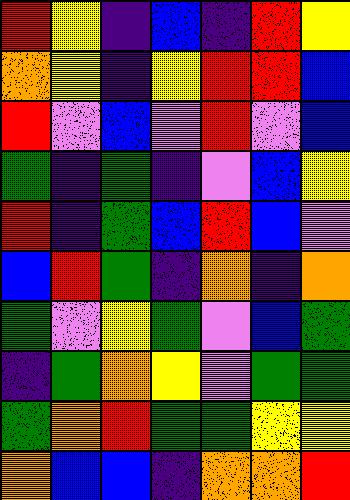[["red", "yellow", "indigo", "blue", "indigo", "red", "yellow"], ["orange", "yellow", "indigo", "yellow", "red", "red", "blue"], ["red", "violet", "blue", "violet", "red", "violet", "blue"], ["green", "indigo", "green", "indigo", "violet", "blue", "yellow"], ["red", "indigo", "green", "blue", "red", "blue", "violet"], ["blue", "red", "green", "indigo", "orange", "indigo", "orange"], ["green", "violet", "yellow", "green", "violet", "blue", "green"], ["indigo", "green", "orange", "yellow", "violet", "green", "green"], ["green", "orange", "red", "green", "green", "yellow", "yellow"], ["orange", "blue", "blue", "indigo", "orange", "orange", "red"]]